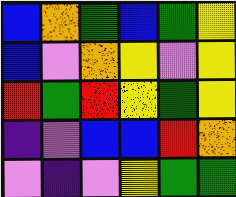[["blue", "orange", "green", "blue", "green", "yellow"], ["blue", "violet", "orange", "yellow", "violet", "yellow"], ["red", "green", "red", "yellow", "green", "yellow"], ["indigo", "violet", "blue", "blue", "red", "orange"], ["violet", "indigo", "violet", "yellow", "green", "green"]]